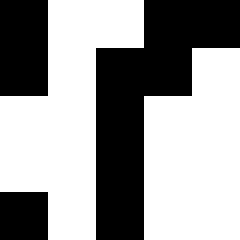[["black", "white", "white", "black", "black"], ["black", "white", "black", "black", "white"], ["white", "white", "black", "white", "white"], ["white", "white", "black", "white", "white"], ["black", "white", "black", "white", "white"]]